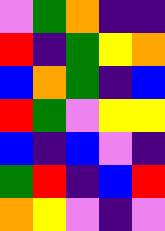[["violet", "green", "orange", "indigo", "indigo"], ["red", "indigo", "green", "yellow", "orange"], ["blue", "orange", "green", "indigo", "blue"], ["red", "green", "violet", "yellow", "yellow"], ["blue", "indigo", "blue", "violet", "indigo"], ["green", "red", "indigo", "blue", "red"], ["orange", "yellow", "violet", "indigo", "violet"]]